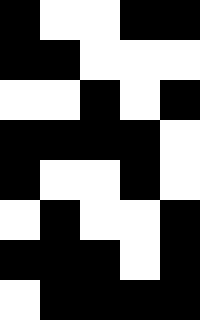[["black", "white", "white", "black", "black"], ["black", "black", "white", "white", "white"], ["white", "white", "black", "white", "black"], ["black", "black", "black", "black", "white"], ["black", "white", "white", "black", "white"], ["white", "black", "white", "white", "black"], ["black", "black", "black", "white", "black"], ["white", "black", "black", "black", "black"]]